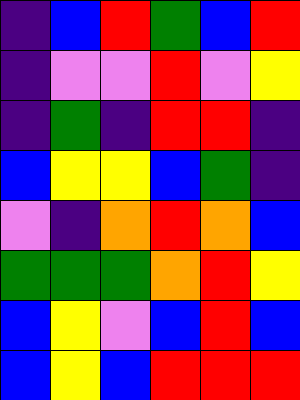[["indigo", "blue", "red", "green", "blue", "red"], ["indigo", "violet", "violet", "red", "violet", "yellow"], ["indigo", "green", "indigo", "red", "red", "indigo"], ["blue", "yellow", "yellow", "blue", "green", "indigo"], ["violet", "indigo", "orange", "red", "orange", "blue"], ["green", "green", "green", "orange", "red", "yellow"], ["blue", "yellow", "violet", "blue", "red", "blue"], ["blue", "yellow", "blue", "red", "red", "red"]]